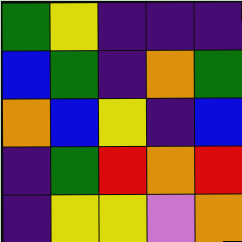[["green", "yellow", "indigo", "indigo", "indigo"], ["blue", "green", "indigo", "orange", "green"], ["orange", "blue", "yellow", "indigo", "blue"], ["indigo", "green", "red", "orange", "red"], ["indigo", "yellow", "yellow", "violet", "orange"]]